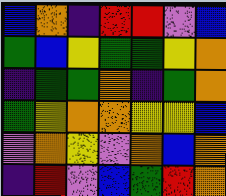[["blue", "orange", "indigo", "red", "red", "violet", "blue"], ["green", "blue", "yellow", "green", "green", "yellow", "orange"], ["indigo", "green", "green", "orange", "indigo", "green", "orange"], ["green", "yellow", "orange", "orange", "yellow", "yellow", "blue"], ["violet", "orange", "yellow", "violet", "orange", "blue", "orange"], ["indigo", "red", "violet", "blue", "green", "red", "orange"]]